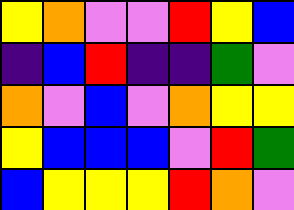[["yellow", "orange", "violet", "violet", "red", "yellow", "blue"], ["indigo", "blue", "red", "indigo", "indigo", "green", "violet"], ["orange", "violet", "blue", "violet", "orange", "yellow", "yellow"], ["yellow", "blue", "blue", "blue", "violet", "red", "green"], ["blue", "yellow", "yellow", "yellow", "red", "orange", "violet"]]